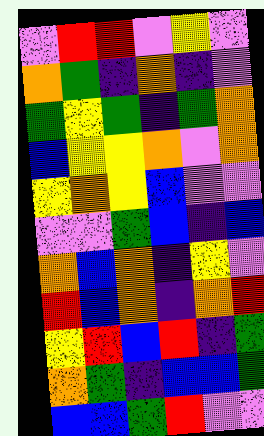[["violet", "red", "red", "violet", "yellow", "violet"], ["orange", "green", "indigo", "orange", "indigo", "violet"], ["green", "yellow", "green", "indigo", "green", "orange"], ["blue", "yellow", "yellow", "orange", "violet", "orange"], ["yellow", "orange", "yellow", "blue", "violet", "violet"], ["violet", "violet", "green", "blue", "indigo", "blue"], ["orange", "blue", "orange", "indigo", "yellow", "violet"], ["red", "blue", "orange", "indigo", "orange", "red"], ["yellow", "red", "blue", "red", "indigo", "green"], ["orange", "green", "indigo", "blue", "blue", "green"], ["blue", "blue", "green", "red", "violet", "violet"]]